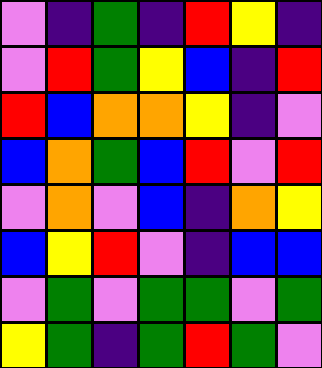[["violet", "indigo", "green", "indigo", "red", "yellow", "indigo"], ["violet", "red", "green", "yellow", "blue", "indigo", "red"], ["red", "blue", "orange", "orange", "yellow", "indigo", "violet"], ["blue", "orange", "green", "blue", "red", "violet", "red"], ["violet", "orange", "violet", "blue", "indigo", "orange", "yellow"], ["blue", "yellow", "red", "violet", "indigo", "blue", "blue"], ["violet", "green", "violet", "green", "green", "violet", "green"], ["yellow", "green", "indigo", "green", "red", "green", "violet"]]